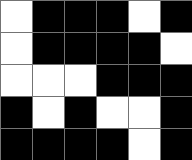[["white", "black", "black", "black", "white", "black"], ["white", "black", "black", "black", "black", "white"], ["white", "white", "white", "black", "black", "black"], ["black", "white", "black", "white", "white", "black"], ["black", "black", "black", "black", "white", "black"]]